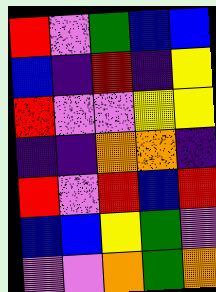[["red", "violet", "green", "blue", "blue"], ["blue", "indigo", "red", "indigo", "yellow"], ["red", "violet", "violet", "yellow", "yellow"], ["indigo", "indigo", "orange", "orange", "indigo"], ["red", "violet", "red", "blue", "red"], ["blue", "blue", "yellow", "green", "violet"], ["violet", "violet", "orange", "green", "orange"]]